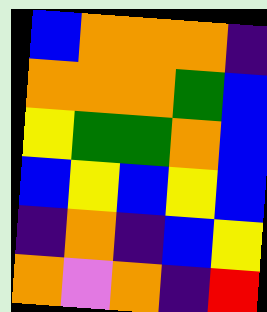[["blue", "orange", "orange", "orange", "indigo"], ["orange", "orange", "orange", "green", "blue"], ["yellow", "green", "green", "orange", "blue"], ["blue", "yellow", "blue", "yellow", "blue"], ["indigo", "orange", "indigo", "blue", "yellow"], ["orange", "violet", "orange", "indigo", "red"]]